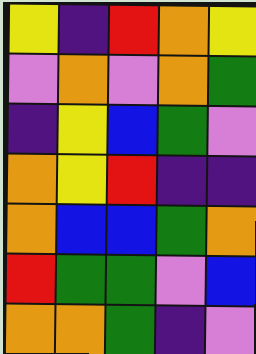[["yellow", "indigo", "red", "orange", "yellow"], ["violet", "orange", "violet", "orange", "green"], ["indigo", "yellow", "blue", "green", "violet"], ["orange", "yellow", "red", "indigo", "indigo"], ["orange", "blue", "blue", "green", "orange"], ["red", "green", "green", "violet", "blue"], ["orange", "orange", "green", "indigo", "violet"]]